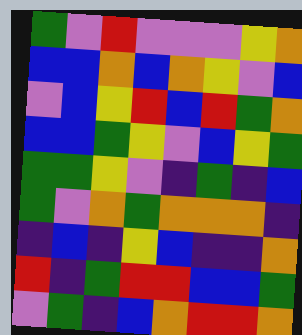[["green", "violet", "red", "violet", "violet", "violet", "yellow", "orange"], ["blue", "blue", "orange", "blue", "orange", "yellow", "violet", "blue"], ["violet", "blue", "yellow", "red", "blue", "red", "green", "orange"], ["blue", "blue", "green", "yellow", "violet", "blue", "yellow", "green"], ["green", "green", "yellow", "violet", "indigo", "green", "indigo", "blue"], ["green", "violet", "orange", "green", "orange", "orange", "orange", "indigo"], ["indigo", "blue", "indigo", "yellow", "blue", "indigo", "indigo", "orange"], ["red", "indigo", "green", "red", "red", "blue", "blue", "green"], ["violet", "green", "indigo", "blue", "orange", "red", "red", "orange"]]